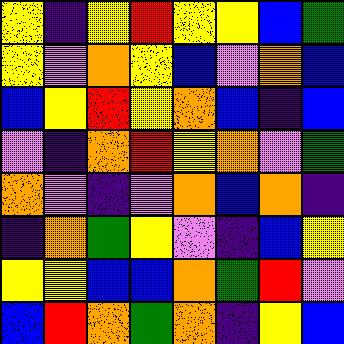[["yellow", "indigo", "yellow", "red", "yellow", "yellow", "blue", "green"], ["yellow", "violet", "orange", "yellow", "blue", "violet", "orange", "blue"], ["blue", "yellow", "red", "yellow", "orange", "blue", "indigo", "blue"], ["violet", "indigo", "orange", "red", "yellow", "orange", "violet", "green"], ["orange", "violet", "indigo", "violet", "orange", "blue", "orange", "indigo"], ["indigo", "orange", "green", "yellow", "violet", "indigo", "blue", "yellow"], ["yellow", "yellow", "blue", "blue", "orange", "green", "red", "violet"], ["blue", "red", "orange", "green", "orange", "indigo", "yellow", "blue"]]